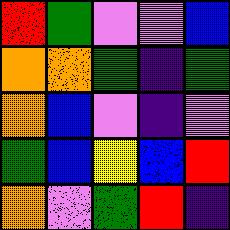[["red", "green", "violet", "violet", "blue"], ["orange", "orange", "green", "indigo", "green"], ["orange", "blue", "violet", "indigo", "violet"], ["green", "blue", "yellow", "blue", "red"], ["orange", "violet", "green", "red", "indigo"]]